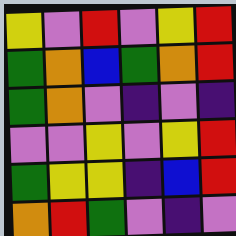[["yellow", "violet", "red", "violet", "yellow", "red"], ["green", "orange", "blue", "green", "orange", "red"], ["green", "orange", "violet", "indigo", "violet", "indigo"], ["violet", "violet", "yellow", "violet", "yellow", "red"], ["green", "yellow", "yellow", "indigo", "blue", "red"], ["orange", "red", "green", "violet", "indigo", "violet"]]